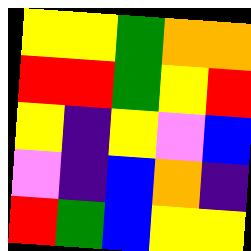[["yellow", "yellow", "green", "orange", "orange"], ["red", "red", "green", "yellow", "red"], ["yellow", "indigo", "yellow", "violet", "blue"], ["violet", "indigo", "blue", "orange", "indigo"], ["red", "green", "blue", "yellow", "yellow"]]